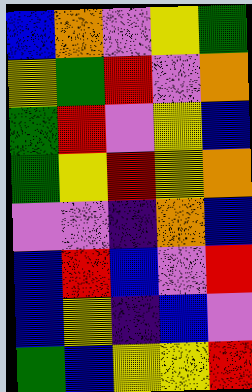[["blue", "orange", "violet", "yellow", "green"], ["yellow", "green", "red", "violet", "orange"], ["green", "red", "violet", "yellow", "blue"], ["green", "yellow", "red", "yellow", "orange"], ["violet", "violet", "indigo", "orange", "blue"], ["blue", "red", "blue", "violet", "red"], ["blue", "yellow", "indigo", "blue", "violet"], ["green", "blue", "yellow", "yellow", "red"]]